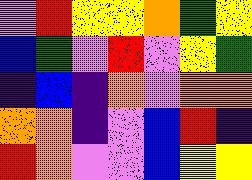[["violet", "red", "yellow", "yellow", "orange", "green", "yellow"], ["blue", "green", "violet", "red", "violet", "yellow", "green"], ["indigo", "blue", "indigo", "orange", "violet", "orange", "orange"], ["orange", "orange", "indigo", "violet", "blue", "red", "indigo"], ["red", "orange", "violet", "violet", "blue", "yellow", "yellow"]]